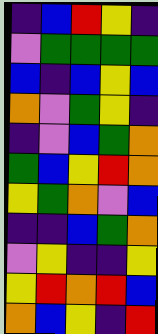[["indigo", "blue", "red", "yellow", "indigo"], ["violet", "green", "green", "green", "green"], ["blue", "indigo", "blue", "yellow", "blue"], ["orange", "violet", "green", "yellow", "indigo"], ["indigo", "violet", "blue", "green", "orange"], ["green", "blue", "yellow", "red", "orange"], ["yellow", "green", "orange", "violet", "blue"], ["indigo", "indigo", "blue", "green", "orange"], ["violet", "yellow", "indigo", "indigo", "yellow"], ["yellow", "red", "orange", "red", "blue"], ["orange", "blue", "yellow", "indigo", "red"]]